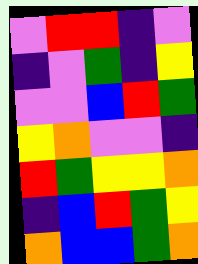[["violet", "red", "red", "indigo", "violet"], ["indigo", "violet", "green", "indigo", "yellow"], ["violet", "violet", "blue", "red", "green"], ["yellow", "orange", "violet", "violet", "indigo"], ["red", "green", "yellow", "yellow", "orange"], ["indigo", "blue", "red", "green", "yellow"], ["orange", "blue", "blue", "green", "orange"]]